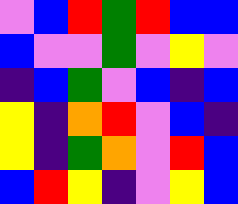[["violet", "blue", "red", "green", "red", "blue", "blue"], ["blue", "violet", "violet", "green", "violet", "yellow", "violet"], ["indigo", "blue", "green", "violet", "blue", "indigo", "blue"], ["yellow", "indigo", "orange", "red", "violet", "blue", "indigo"], ["yellow", "indigo", "green", "orange", "violet", "red", "blue"], ["blue", "red", "yellow", "indigo", "violet", "yellow", "blue"]]